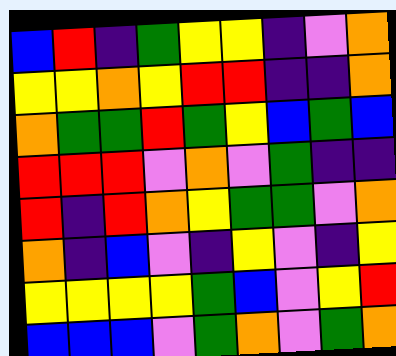[["blue", "red", "indigo", "green", "yellow", "yellow", "indigo", "violet", "orange"], ["yellow", "yellow", "orange", "yellow", "red", "red", "indigo", "indigo", "orange"], ["orange", "green", "green", "red", "green", "yellow", "blue", "green", "blue"], ["red", "red", "red", "violet", "orange", "violet", "green", "indigo", "indigo"], ["red", "indigo", "red", "orange", "yellow", "green", "green", "violet", "orange"], ["orange", "indigo", "blue", "violet", "indigo", "yellow", "violet", "indigo", "yellow"], ["yellow", "yellow", "yellow", "yellow", "green", "blue", "violet", "yellow", "red"], ["blue", "blue", "blue", "violet", "green", "orange", "violet", "green", "orange"]]